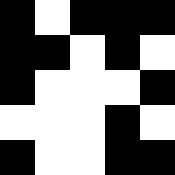[["black", "white", "black", "black", "black"], ["black", "black", "white", "black", "white"], ["black", "white", "white", "white", "black"], ["white", "white", "white", "black", "white"], ["black", "white", "white", "black", "black"]]